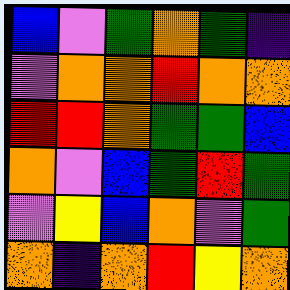[["blue", "violet", "green", "orange", "green", "indigo"], ["violet", "orange", "orange", "red", "orange", "orange"], ["red", "red", "orange", "green", "green", "blue"], ["orange", "violet", "blue", "green", "red", "green"], ["violet", "yellow", "blue", "orange", "violet", "green"], ["orange", "indigo", "orange", "red", "yellow", "orange"]]